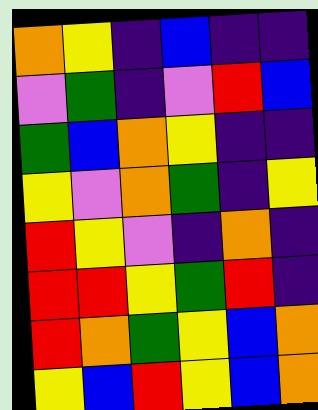[["orange", "yellow", "indigo", "blue", "indigo", "indigo"], ["violet", "green", "indigo", "violet", "red", "blue"], ["green", "blue", "orange", "yellow", "indigo", "indigo"], ["yellow", "violet", "orange", "green", "indigo", "yellow"], ["red", "yellow", "violet", "indigo", "orange", "indigo"], ["red", "red", "yellow", "green", "red", "indigo"], ["red", "orange", "green", "yellow", "blue", "orange"], ["yellow", "blue", "red", "yellow", "blue", "orange"]]